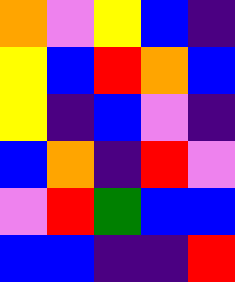[["orange", "violet", "yellow", "blue", "indigo"], ["yellow", "blue", "red", "orange", "blue"], ["yellow", "indigo", "blue", "violet", "indigo"], ["blue", "orange", "indigo", "red", "violet"], ["violet", "red", "green", "blue", "blue"], ["blue", "blue", "indigo", "indigo", "red"]]